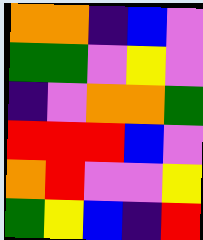[["orange", "orange", "indigo", "blue", "violet"], ["green", "green", "violet", "yellow", "violet"], ["indigo", "violet", "orange", "orange", "green"], ["red", "red", "red", "blue", "violet"], ["orange", "red", "violet", "violet", "yellow"], ["green", "yellow", "blue", "indigo", "red"]]